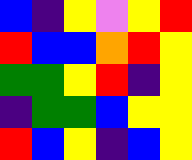[["blue", "indigo", "yellow", "violet", "yellow", "red"], ["red", "blue", "blue", "orange", "red", "yellow"], ["green", "green", "yellow", "red", "indigo", "yellow"], ["indigo", "green", "green", "blue", "yellow", "yellow"], ["red", "blue", "yellow", "indigo", "blue", "yellow"]]